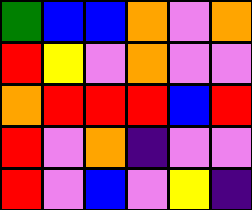[["green", "blue", "blue", "orange", "violet", "orange"], ["red", "yellow", "violet", "orange", "violet", "violet"], ["orange", "red", "red", "red", "blue", "red"], ["red", "violet", "orange", "indigo", "violet", "violet"], ["red", "violet", "blue", "violet", "yellow", "indigo"]]